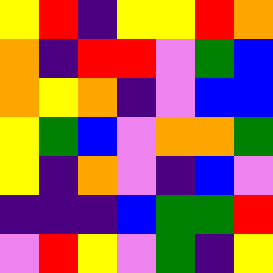[["yellow", "red", "indigo", "yellow", "yellow", "red", "orange"], ["orange", "indigo", "red", "red", "violet", "green", "blue"], ["orange", "yellow", "orange", "indigo", "violet", "blue", "blue"], ["yellow", "green", "blue", "violet", "orange", "orange", "green"], ["yellow", "indigo", "orange", "violet", "indigo", "blue", "violet"], ["indigo", "indigo", "indigo", "blue", "green", "green", "red"], ["violet", "red", "yellow", "violet", "green", "indigo", "yellow"]]